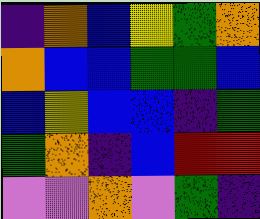[["indigo", "orange", "blue", "yellow", "green", "orange"], ["orange", "blue", "blue", "green", "green", "blue"], ["blue", "yellow", "blue", "blue", "indigo", "green"], ["green", "orange", "indigo", "blue", "red", "red"], ["violet", "violet", "orange", "violet", "green", "indigo"]]